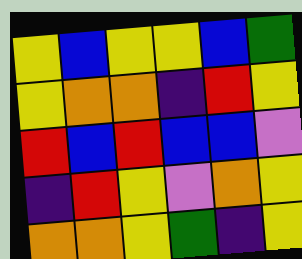[["yellow", "blue", "yellow", "yellow", "blue", "green"], ["yellow", "orange", "orange", "indigo", "red", "yellow"], ["red", "blue", "red", "blue", "blue", "violet"], ["indigo", "red", "yellow", "violet", "orange", "yellow"], ["orange", "orange", "yellow", "green", "indigo", "yellow"]]